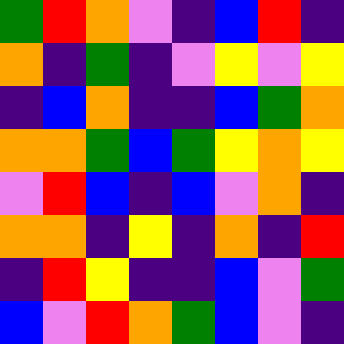[["green", "red", "orange", "violet", "indigo", "blue", "red", "indigo"], ["orange", "indigo", "green", "indigo", "violet", "yellow", "violet", "yellow"], ["indigo", "blue", "orange", "indigo", "indigo", "blue", "green", "orange"], ["orange", "orange", "green", "blue", "green", "yellow", "orange", "yellow"], ["violet", "red", "blue", "indigo", "blue", "violet", "orange", "indigo"], ["orange", "orange", "indigo", "yellow", "indigo", "orange", "indigo", "red"], ["indigo", "red", "yellow", "indigo", "indigo", "blue", "violet", "green"], ["blue", "violet", "red", "orange", "green", "blue", "violet", "indigo"]]